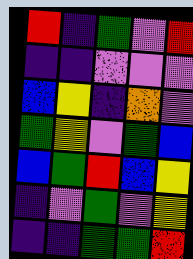[["red", "indigo", "green", "violet", "red"], ["indigo", "indigo", "violet", "violet", "violet"], ["blue", "yellow", "indigo", "orange", "violet"], ["green", "yellow", "violet", "green", "blue"], ["blue", "green", "red", "blue", "yellow"], ["indigo", "violet", "green", "violet", "yellow"], ["indigo", "indigo", "green", "green", "red"]]